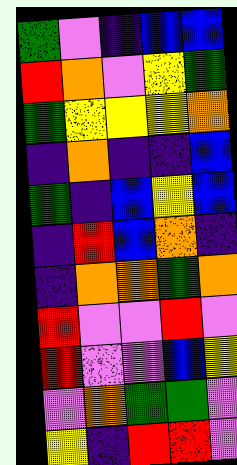[["green", "violet", "indigo", "blue", "blue"], ["red", "orange", "violet", "yellow", "green"], ["green", "yellow", "yellow", "yellow", "orange"], ["indigo", "orange", "indigo", "indigo", "blue"], ["green", "indigo", "blue", "yellow", "blue"], ["indigo", "red", "blue", "orange", "indigo"], ["indigo", "orange", "orange", "green", "orange"], ["red", "violet", "violet", "red", "violet"], ["red", "violet", "violet", "blue", "yellow"], ["violet", "orange", "green", "green", "violet"], ["yellow", "indigo", "red", "red", "violet"]]